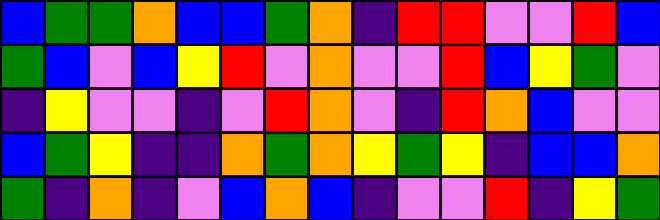[["blue", "green", "green", "orange", "blue", "blue", "green", "orange", "indigo", "red", "red", "violet", "violet", "red", "blue"], ["green", "blue", "violet", "blue", "yellow", "red", "violet", "orange", "violet", "violet", "red", "blue", "yellow", "green", "violet"], ["indigo", "yellow", "violet", "violet", "indigo", "violet", "red", "orange", "violet", "indigo", "red", "orange", "blue", "violet", "violet"], ["blue", "green", "yellow", "indigo", "indigo", "orange", "green", "orange", "yellow", "green", "yellow", "indigo", "blue", "blue", "orange"], ["green", "indigo", "orange", "indigo", "violet", "blue", "orange", "blue", "indigo", "violet", "violet", "red", "indigo", "yellow", "green"]]